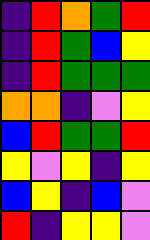[["indigo", "red", "orange", "green", "red"], ["indigo", "red", "green", "blue", "yellow"], ["indigo", "red", "green", "green", "green"], ["orange", "orange", "indigo", "violet", "yellow"], ["blue", "red", "green", "green", "red"], ["yellow", "violet", "yellow", "indigo", "yellow"], ["blue", "yellow", "indigo", "blue", "violet"], ["red", "indigo", "yellow", "yellow", "violet"]]